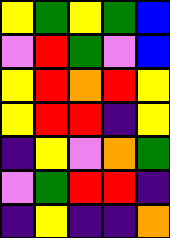[["yellow", "green", "yellow", "green", "blue"], ["violet", "red", "green", "violet", "blue"], ["yellow", "red", "orange", "red", "yellow"], ["yellow", "red", "red", "indigo", "yellow"], ["indigo", "yellow", "violet", "orange", "green"], ["violet", "green", "red", "red", "indigo"], ["indigo", "yellow", "indigo", "indigo", "orange"]]